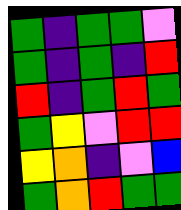[["green", "indigo", "green", "green", "violet"], ["green", "indigo", "green", "indigo", "red"], ["red", "indigo", "green", "red", "green"], ["green", "yellow", "violet", "red", "red"], ["yellow", "orange", "indigo", "violet", "blue"], ["green", "orange", "red", "green", "green"]]